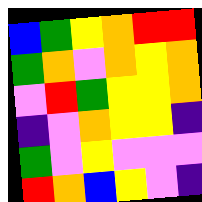[["blue", "green", "yellow", "orange", "red", "red"], ["green", "orange", "violet", "orange", "yellow", "orange"], ["violet", "red", "green", "yellow", "yellow", "orange"], ["indigo", "violet", "orange", "yellow", "yellow", "indigo"], ["green", "violet", "yellow", "violet", "violet", "violet"], ["red", "orange", "blue", "yellow", "violet", "indigo"]]